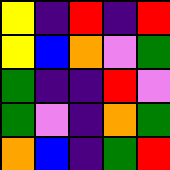[["yellow", "indigo", "red", "indigo", "red"], ["yellow", "blue", "orange", "violet", "green"], ["green", "indigo", "indigo", "red", "violet"], ["green", "violet", "indigo", "orange", "green"], ["orange", "blue", "indigo", "green", "red"]]